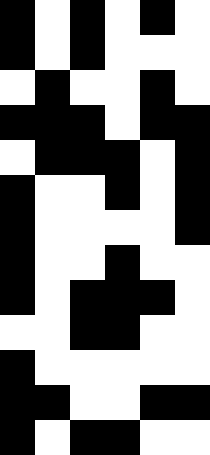[["black", "white", "black", "white", "black", "white"], ["black", "white", "black", "white", "white", "white"], ["white", "black", "white", "white", "black", "white"], ["black", "black", "black", "white", "black", "black"], ["white", "black", "black", "black", "white", "black"], ["black", "white", "white", "black", "white", "black"], ["black", "white", "white", "white", "white", "black"], ["black", "white", "white", "black", "white", "white"], ["black", "white", "black", "black", "black", "white"], ["white", "white", "black", "black", "white", "white"], ["black", "white", "white", "white", "white", "white"], ["black", "black", "white", "white", "black", "black"], ["black", "white", "black", "black", "white", "white"]]